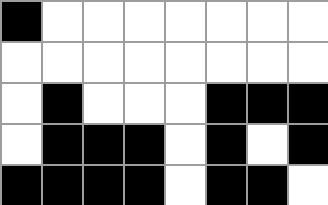[["black", "white", "white", "white", "white", "white", "white", "white"], ["white", "white", "white", "white", "white", "white", "white", "white"], ["white", "black", "white", "white", "white", "black", "black", "black"], ["white", "black", "black", "black", "white", "black", "white", "black"], ["black", "black", "black", "black", "white", "black", "black", "white"]]